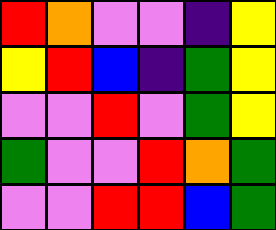[["red", "orange", "violet", "violet", "indigo", "yellow"], ["yellow", "red", "blue", "indigo", "green", "yellow"], ["violet", "violet", "red", "violet", "green", "yellow"], ["green", "violet", "violet", "red", "orange", "green"], ["violet", "violet", "red", "red", "blue", "green"]]